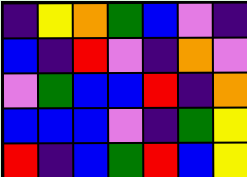[["indigo", "yellow", "orange", "green", "blue", "violet", "indigo"], ["blue", "indigo", "red", "violet", "indigo", "orange", "violet"], ["violet", "green", "blue", "blue", "red", "indigo", "orange"], ["blue", "blue", "blue", "violet", "indigo", "green", "yellow"], ["red", "indigo", "blue", "green", "red", "blue", "yellow"]]